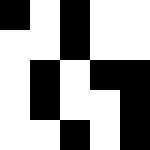[["black", "white", "black", "white", "white"], ["white", "white", "black", "white", "white"], ["white", "black", "white", "black", "black"], ["white", "black", "white", "white", "black"], ["white", "white", "black", "white", "black"]]